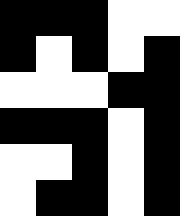[["black", "black", "black", "white", "white"], ["black", "white", "black", "white", "black"], ["white", "white", "white", "black", "black"], ["black", "black", "black", "white", "black"], ["white", "white", "black", "white", "black"], ["white", "black", "black", "white", "black"]]